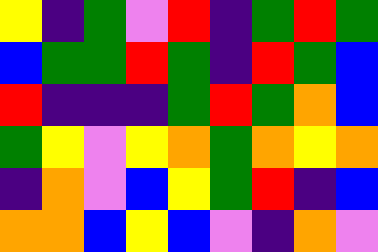[["yellow", "indigo", "green", "violet", "red", "indigo", "green", "red", "green"], ["blue", "green", "green", "red", "green", "indigo", "red", "green", "blue"], ["red", "indigo", "indigo", "indigo", "green", "red", "green", "orange", "blue"], ["green", "yellow", "violet", "yellow", "orange", "green", "orange", "yellow", "orange"], ["indigo", "orange", "violet", "blue", "yellow", "green", "red", "indigo", "blue"], ["orange", "orange", "blue", "yellow", "blue", "violet", "indigo", "orange", "violet"]]